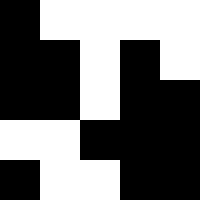[["black", "white", "white", "white", "white"], ["black", "black", "white", "black", "white"], ["black", "black", "white", "black", "black"], ["white", "white", "black", "black", "black"], ["black", "white", "white", "black", "black"]]